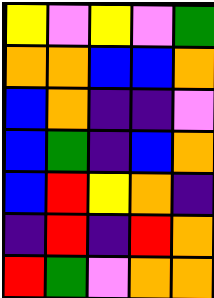[["yellow", "violet", "yellow", "violet", "green"], ["orange", "orange", "blue", "blue", "orange"], ["blue", "orange", "indigo", "indigo", "violet"], ["blue", "green", "indigo", "blue", "orange"], ["blue", "red", "yellow", "orange", "indigo"], ["indigo", "red", "indigo", "red", "orange"], ["red", "green", "violet", "orange", "orange"]]